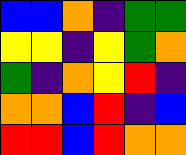[["blue", "blue", "orange", "indigo", "green", "green"], ["yellow", "yellow", "indigo", "yellow", "green", "orange"], ["green", "indigo", "orange", "yellow", "red", "indigo"], ["orange", "orange", "blue", "red", "indigo", "blue"], ["red", "red", "blue", "red", "orange", "orange"]]